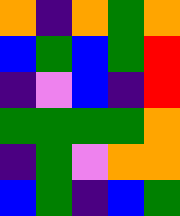[["orange", "indigo", "orange", "green", "orange"], ["blue", "green", "blue", "green", "red"], ["indigo", "violet", "blue", "indigo", "red"], ["green", "green", "green", "green", "orange"], ["indigo", "green", "violet", "orange", "orange"], ["blue", "green", "indigo", "blue", "green"]]